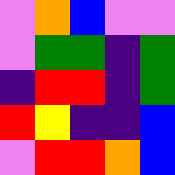[["violet", "orange", "blue", "violet", "violet"], ["violet", "green", "green", "indigo", "green"], ["indigo", "red", "red", "indigo", "green"], ["red", "yellow", "indigo", "indigo", "blue"], ["violet", "red", "red", "orange", "blue"]]